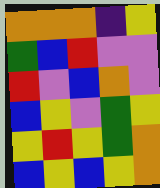[["orange", "orange", "orange", "indigo", "yellow"], ["green", "blue", "red", "violet", "violet"], ["red", "violet", "blue", "orange", "violet"], ["blue", "yellow", "violet", "green", "yellow"], ["yellow", "red", "yellow", "green", "orange"], ["blue", "yellow", "blue", "yellow", "orange"]]